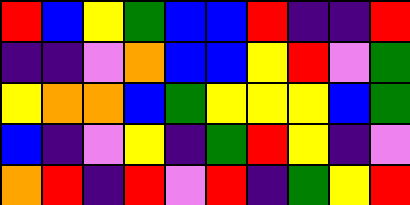[["red", "blue", "yellow", "green", "blue", "blue", "red", "indigo", "indigo", "red"], ["indigo", "indigo", "violet", "orange", "blue", "blue", "yellow", "red", "violet", "green"], ["yellow", "orange", "orange", "blue", "green", "yellow", "yellow", "yellow", "blue", "green"], ["blue", "indigo", "violet", "yellow", "indigo", "green", "red", "yellow", "indigo", "violet"], ["orange", "red", "indigo", "red", "violet", "red", "indigo", "green", "yellow", "red"]]